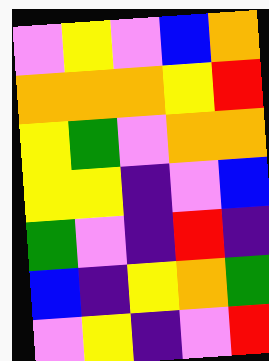[["violet", "yellow", "violet", "blue", "orange"], ["orange", "orange", "orange", "yellow", "red"], ["yellow", "green", "violet", "orange", "orange"], ["yellow", "yellow", "indigo", "violet", "blue"], ["green", "violet", "indigo", "red", "indigo"], ["blue", "indigo", "yellow", "orange", "green"], ["violet", "yellow", "indigo", "violet", "red"]]